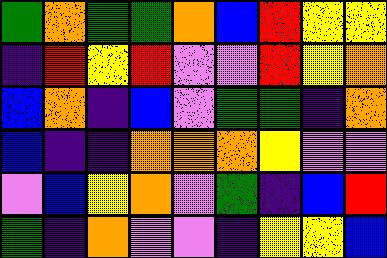[["green", "orange", "green", "green", "orange", "blue", "red", "yellow", "yellow"], ["indigo", "red", "yellow", "red", "violet", "violet", "red", "yellow", "orange"], ["blue", "orange", "indigo", "blue", "violet", "green", "green", "indigo", "orange"], ["blue", "indigo", "indigo", "orange", "orange", "orange", "yellow", "violet", "violet"], ["violet", "blue", "yellow", "orange", "violet", "green", "indigo", "blue", "red"], ["green", "indigo", "orange", "violet", "violet", "indigo", "yellow", "yellow", "blue"]]